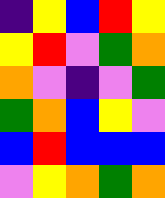[["indigo", "yellow", "blue", "red", "yellow"], ["yellow", "red", "violet", "green", "orange"], ["orange", "violet", "indigo", "violet", "green"], ["green", "orange", "blue", "yellow", "violet"], ["blue", "red", "blue", "blue", "blue"], ["violet", "yellow", "orange", "green", "orange"]]